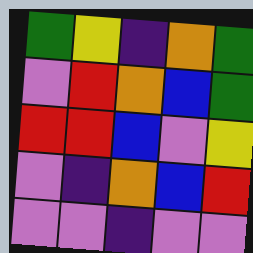[["green", "yellow", "indigo", "orange", "green"], ["violet", "red", "orange", "blue", "green"], ["red", "red", "blue", "violet", "yellow"], ["violet", "indigo", "orange", "blue", "red"], ["violet", "violet", "indigo", "violet", "violet"]]